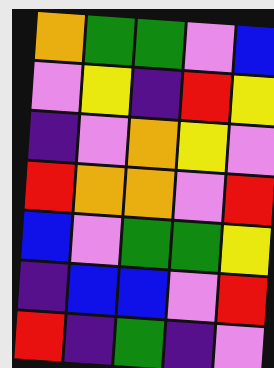[["orange", "green", "green", "violet", "blue"], ["violet", "yellow", "indigo", "red", "yellow"], ["indigo", "violet", "orange", "yellow", "violet"], ["red", "orange", "orange", "violet", "red"], ["blue", "violet", "green", "green", "yellow"], ["indigo", "blue", "blue", "violet", "red"], ["red", "indigo", "green", "indigo", "violet"]]